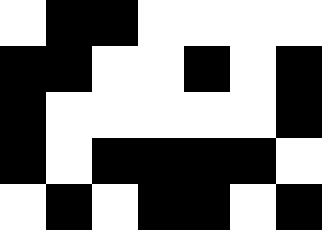[["white", "black", "black", "white", "white", "white", "white"], ["black", "black", "white", "white", "black", "white", "black"], ["black", "white", "white", "white", "white", "white", "black"], ["black", "white", "black", "black", "black", "black", "white"], ["white", "black", "white", "black", "black", "white", "black"]]